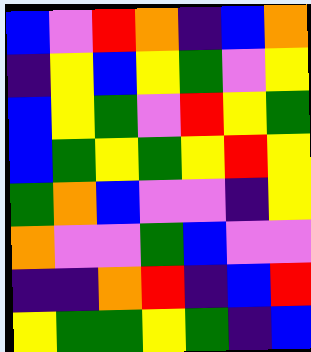[["blue", "violet", "red", "orange", "indigo", "blue", "orange"], ["indigo", "yellow", "blue", "yellow", "green", "violet", "yellow"], ["blue", "yellow", "green", "violet", "red", "yellow", "green"], ["blue", "green", "yellow", "green", "yellow", "red", "yellow"], ["green", "orange", "blue", "violet", "violet", "indigo", "yellow"], ["orange", "violet", "violet", "green", "blue", "violet", "violet"], ["indigo", "indigo", "orange", "red", "indigo", "blue", "red"], ["yellow", "green", "green", "yellow", "green", "indigo", "blue"]]